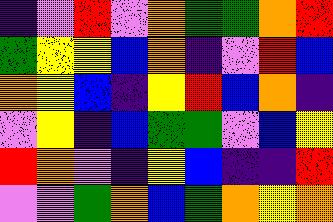[["indigo", "violet", "red", "violet", "orange", "green", "green", "orange", "red"], ["green", "yellow", "yellow", "blue", "orange", "indigo", "violet", "red", "blue"], ["orange", "yellow", "blue", "indigo", "yellow", "red", "blue", "orange", "indigo"], ["violet", "yellow", "indigo", "blue", "green", "green", "violet", "blue", "yellow"], ["red", "orange", "violet", "indigo", "yellow", "blue", "indigo", "indigo", "red"], ["violet", "violet", "green", "orange", "blue", "green", "orange", "yellow", "orange"]]